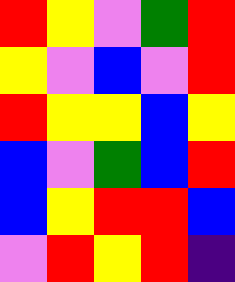[["red", "yellow", "violet", "green", "red"], ["yellow", "violet", "blue", "violet", "red"], ["red", "yellow", "yellow", "blue", "yellow"], ["blue", "violet", "green", "blue", "red"], ["blue", "yellow", "red", "red", "blue"], ["violet", "red", "yellow", "red", "indigo"]]